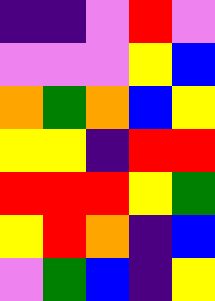[["indigo", "indigo", "violet", "red", "violet"], ["violet", "violet", "violet", "yellow", "blue"], ["orange", "green", "orange", "blue", "yellow"], ["yellow", "yellow", "indigo", "red", "red"], ["red", "red", "red", "yellow", "green"], ["yellow", "red", "orange", "indigo", "blue"], ["violet", "green", "blue", "indigo", "yellow"]]